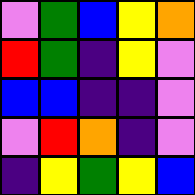[["violet", "green", "blue", "yellow", "orange"], ["red", "green", "indigo", "yellow", "violet"], ["blue", "blue", "indigo", "indigo", "violet"], ["violet", "red", "orange", "indigo", "violet"], ["indigo", "yellow", "green", "yellow", "blue"]]